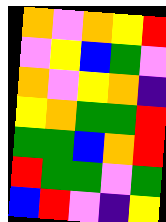[["orange", "violet", "orange", "yellow", "red"], ["violet", "yellow", "blue", "green", "violet"], ["orange", "violet", "yellow", "orange", "indigo"], ["yellow", "orange", "green", "green", "red"], ["green", "green", "blue", "orange", "red"], ["red", "green", "green", "violet", "green"], ["blue", "red", "violet", "indigo", "yellow"]]